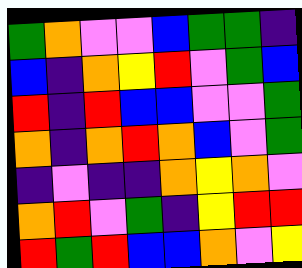[["green", "orange", "violet", "violet", "blue", "green", "green", "indigo"], ["blue", "indigo", "orange", "yellow", "red", "violet", "green", "blue"], ["red", "indigo", "red", "blue", "blue", "violet", "violet", "green"], ["orange", "indigo", "orange", "red", "orange", "blue", "violet", "green"], ["indigo", "violet", "indigo", "indigo", "orange", "yellow", "orange", "violet"], ["orange", "red", "violet", "green", "indigo", "yellow", "red", "red"], ["red", "green", "red", "blue", "blue", "orange", "violet", "yellow"]]